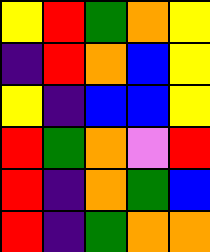[["yellow", "red", "green", "orange", "yellow"], ["indigo", "red", "orange", "blue", "yellow"], ["yellow", "indigo", "blue", "blue", "yellow"], ["red", "green", "orange", "violet", "red"], ["red", "indigo", "orange", "green", "blue"], ["red", "indigo", "green", "orange", "orange"]]